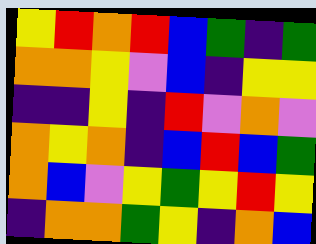[["yellow", "red", "orange", "red", "blue", "green", "indigo", "green"], ["orange", "orange", "yellow", "violet", "blue", "indigo", "yellow", "yellow"], ["indigo", "indigo", "yellow", "indigo", "red", "violet", "orange", "violet"], ["orange", "yellow", "orange", "indigo", "blue", "red", "blue", "green"], ["orange", "blue", "violet", "yellow", "green", "yellow", "red", "yellow"], ["indigo", "orange", "orange", "green", "yellow", "indigo", "orange", "blue"]]